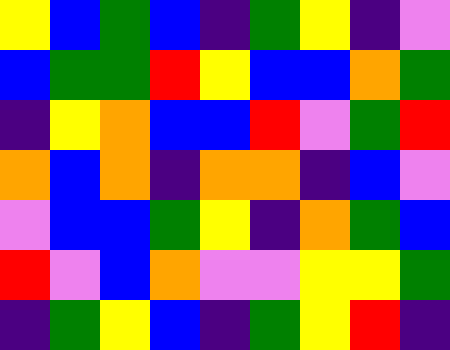[["yellow", "blue", "green", "blue", "indigo", "green", "yellow", "indigo", "violet"], ["blue", "green", "green", "red", "yellow", "blue", "blue", "orange", "green"], ["indigo", "yellow", "orange", "blue", "blue", "red", "violet", "green", "red"], ["orange", "blue", "orange", "indigo", "orange", "orange", "indigo", "blue", "violet"], ["violet", "blue", "blue", "green", "yellow", "indigo", "orange", "green", "blue"], ["red", "violet", "blue", "orange", "violet", "violet", "yellow", "yellow", "green"], ["indigo", "green", "yellow", "blue", "indigo", "green", "yellow", "red", "indigo"]]